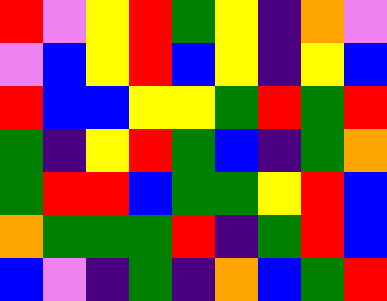[["red", "violet", "yellow", "red", "green", "yellow", "indigo", "orange", "violet"], ["violet", "blue", "yellow", "red", "blue", "yellow", "indigo", "yellow", "blue"], ["red", "blue", "blue", "yellow", "yellow", "green", "red", "green", "red"], ["green", "indigo", "yellow", "red", "green", "blue", "indigo", "green", "orange"], ["green", "red", "red", "blue", "green", "green", "yellow", "red", "blue"], ["orange", "green", "green", "green", "red", "indigo", "green", "red", "blue"], ["blue", "violet", "indigo", "green", "indigo", "orange", "blue", "green", "red"]]